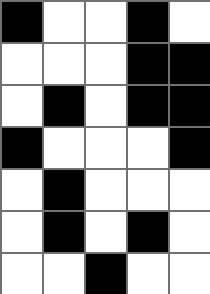[["black", "white", "white", "black", "white"], ["white", "white", "white", "black", "black"], ["white", "black", "white", "black", "black"], ["black", "white", "white", "white", "black"], ["white", "black", "white", "white", "white"], ["white", "black", "white", "black", "white"], ["white", "white", "black", "white", "white"]]